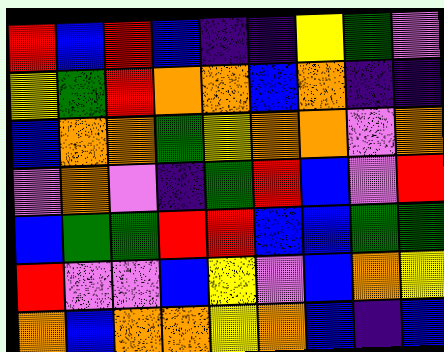[["red", "blue", "red", "blue", "indigo", "indigo", "yellow", "green", "violet"], ["yellow", "green", "red", "orange", "orange", "blue", "orange", "indigo", "indigo"], ["blue", "orange", "orange", "green", "yellow", "orange", "orange", "violet", "orange"], ["violet", "orange", "violet", "indigo", "green", "red", "blue", "violet", "red"], ["blue", "green", "green", "red", "red", "blue", "blue", "green", "green"], ["red", "violet", "violet", "blue", "yellow", "violet", "blue", "orange", "yellow"], ["orange", "blue", "orange", "orange", "yellow", "orange", "blue", "indigo", "blue"]]